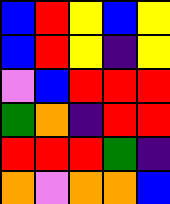[["blue", "red", "yellow", "blue", "yellow"], ["blue", "red", "yellow", "indigo", "yellow"], ["violet", "blue", "red", "red", "red"], ["green", "orange", "indigo", "red", "red"], ["red", "red", "red", "green", "indigo"], ["orange", "violet", "orange", "orange", "blue"]]